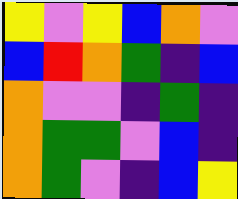[["yellow", "violet", "yellow", "blue", "orange", "violet"], ["blue", "red", "orange", "green", "indigo", "blue"], ["orange", "violet", "violet", "indigo", "green", "indigo"], ["orange", "green", "green", "violet", "blue", "indigo"], ["orange", "green", "violet", "indigo", "blue", "yellow"]]